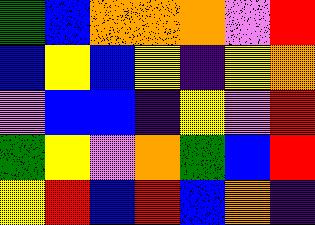[["green", "blue", "orange", "orange", "orange", "violet", "red"], ["blue", "yellow", "blue", "yellow", "indigo", "yellow", "orange"], ["violet", "blue", "blue", "indigo", "yellow", "violet", "red"], ["green", "yellow", "violet", "orange", "green", "blue", "red"], ["yellow", "red", "blue", "red", "blue", "orange", "indigo"]]